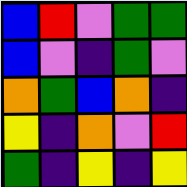[["blue", "red", "violet", "green", "green"], ["blue", "violet", "indigo", "green", "violet"], ["orange", "green", "blue", "orange", "indigo"], ["yellow", "indigo", "orange", "violet", "red"], ["green", "indigo", "yellow", "indigo", "yellow"]]